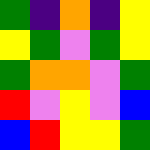[["green", "indigo", "orange", "indigo", "yellow"], ["yellow", "green", "violet", "green", "yellow"], ["green", "orange", "orange", "violet", "green"], ["red", "violet", "yellow", "violet", "blue"], ["blue", "red", "yellow", "yellow", "green"]]